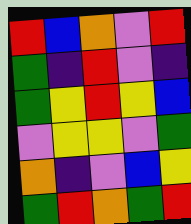[["red", "blue", "orange", "violet", "red"], ["green", "indigo", "red", "violet", "indigo"], ["green", "yellow", "red", "yellow", "blue"], ["violet", "yellow", "yellow", "violet", "green"], ["orange", "indigo", "violet", "blue", "yellow"], ["green", "red", "orange", "green", "red"]]